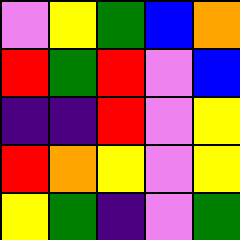[["violet", "yellow", "green", "blue", "orange"], ["red", "green", "red", "violet", "blue"], ["indigo", "indigo", "red", "violet", "yellow"], ["red", "orange", "yellow", "violet", "yellow"], ["yellow", "green", "indigo", "violet", "green"]]